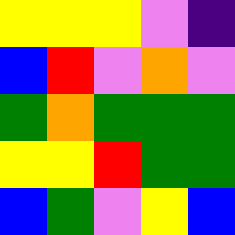[["yellow", "yellow", "yellow", "violet", "indigo"], ["blue", "red", "violet", "orange", "violet"], ["green", "orange", "green", "green", "green"], ["yellow", "yellow", "red", "green", "green"], ["blue", "green", "violet", "yellow", "blue"]]